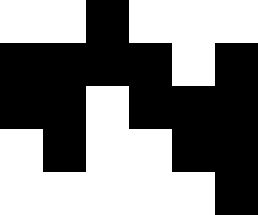[["white", "white", "black", "white", "white", "white"], ["black", "black", "black", "black", "white", "black"], ["black", "black", "white", "black", "black", "black"], ["white", "black", "white", "white", "black", "black"], ["white", "white", "white", "white", "white", "black"]]